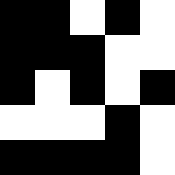[["black", "black", "white", "black", "white"], ["black", "black", "black", "white", "white"], ["black", "white", "black", "white", "black"], ["white", "white", "white", "black", "white"], ["black", "black", "black", "black", "white"]]